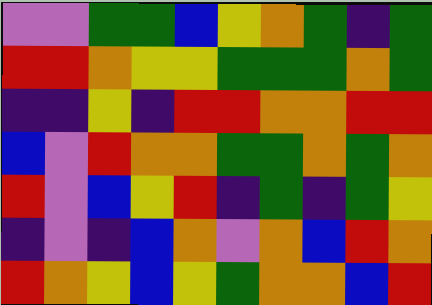[["violet", "violet", "green", "green", "blue", "yellow", "orange", "green", "indigo", "green"], ["red", "red", "orange", "yellow", "yellow", "green", "green", "green", "orange", "green"], ["indigo", "indigo", "yellow", "indigo", "red", "red", "orange", "orange", "red", "red"], ["blue", "violet", "red", "orange", "orange", "green", "green", "orange", "green", "orange"], ["red", "violet", "blue", "yellow", "red", "indigo", "green", "indigo", "green", "yellow"], ["indigo", "violet", "indigo", "blue", "orange", "violet", "orange", "blue", "red", "orange"], ["red", "orange", "yellow", "blue", "yellow", "green", "orange", "orange", "blue", "red"]]